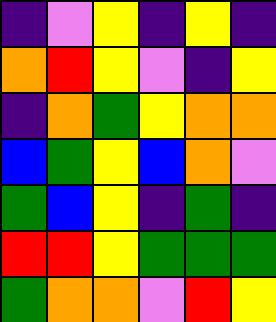[["indigo", "violet", "yellow", "indigo", "yellow", "indigo"], ["orange", "red", "yellow", "violet", "indigo", "yellow"], ["indigo", "orange", "green", "yellow", "orange", "orange"], ["blue", "green", "yellow", "blue", "orange", "violet"], ["green", "blue", "yellow", "indigo", "green", "indigo"], ["red", "red", "yellow", "green", "green", "green"], ["green", "orange", "orange", "violet", "red", "yellow"]]